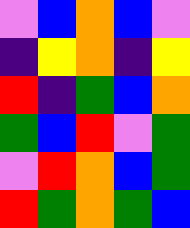[["violet", "blue", "orange", "blue", "violet"], ["indigo", "yellow", "orange", "indigo", "yellow"], ["red", "indigo", "green", "blue", "orange"], ["green", "blue", "red", "violet", "green"], ["violet", "red", "orange", "blue", "green"], ["red", "green", "orange", "green", "blue"]]